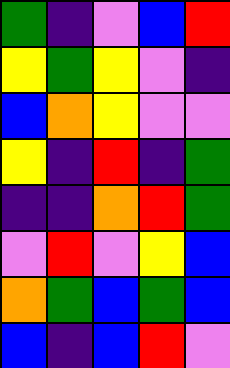[["green", "indigo", "violet", "blue", "red"], ["yellow", "green", "yellow", "violet", "indigo"], ["blue", "orange", "yellow", "violet", "violet"], ["yellow", "indigo", "red", "indigo", "green"], ["indigo", "indigo", "orange", "red", "green"], ["violet", "red", "violet", "yellow", "blue"], ["orange", "green", "blue", "green", "blue"], ["blue", "indigo", "blue", "red", "violet"]]